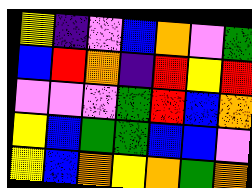[["yellow", "indigo", "violet", "blue", "orange", "violet", "green"], ["blue", "red", "orange", "indigo", "red", "yellow", "red"], ["violet", "violet", "violet", "green", "red", "blue", "orange"], ["yellow", "blue", "green", "green", "blue", "blue", "violet"], ["yellow", "blue", "orange", "yellow", "orange", "green", "orange"]]